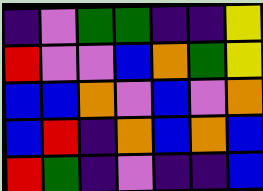[["indigo", "violet", "green", "green", "indigo", "indigo", "yellow"], ["red", "violet", "violet", "blue", "orange", "green", "yellow"], ["blue", "blue", "orange", "violet", "blue", "violet", "orange"], ["blue", "red", "indigo", "orange", "blue", "orange", "blue"], ["red", "green", "indigo", "violet", "indigo", "indigo", "blue"]]